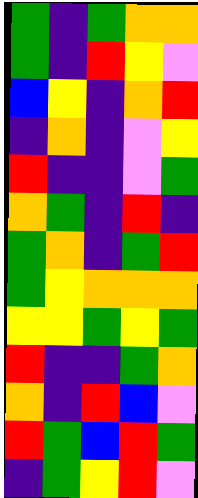[["green", "indigo", "green", "orange", "orange"], ["green", "indigo", "red", "yellow", "violet"], ["blue", "yellow", "indigo", "orange", "red"], ["indigo", "orange", "indigo", "violet", "yellow"], ["red", "indigo", "indigo", "violet", "green"], ["orange", "green", "indigo", "red", "indigo"], ["green", "orange", "indigo", "green", "red"], ["green", "yellow", "orange", "orange", "orange"], ["yellow", "yellow", "green", "yellow", "green"], ["red", "indigo", "indigo", "green", "orange"], ["orange", "indigo", "red", "blue", "violet"], ["red", "green", "blue", "red", "green"], ["indigo", "green", "yellow", "red", "violet"]]